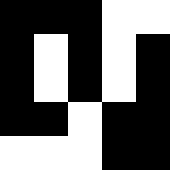[["black", "black", "black", "white", "white"], ["black", "white", "black", "white", "black"], ["black", "white", "black", "white", "black"], ["black", "black", "white", "black", "black"], ["white", "white", "white", "black", "black"]]